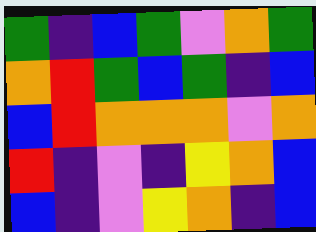[["green", "indigo", "blue", "green", "violet", "orange", "green"], ["orange", "red", "green", "blue", "green", "indigo", "blue"], ["blue", "red", "orange", "orange", "orange", "violet", "orange"], ["red", "indigo", "violet", "indigo", "yellow", "orange", "blue"], ["blue", "indigo", "violet", "yellow", "orange", "indigo", "blue"]]